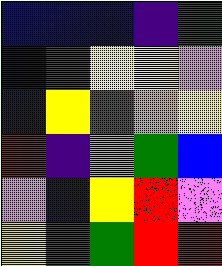[["blue", "blue", "blue", "indigo", "green"], ["indigo", "green", "yellow", "yellow", "violet"], ["indigo", "yellow", "red", "orange", "yellow"], ["red", "indigo", "orange", "green", "blue"], ["violet", "indigo", "yellow", "red", "violet"], ["yellow", "green", "green", "red", "red"]]